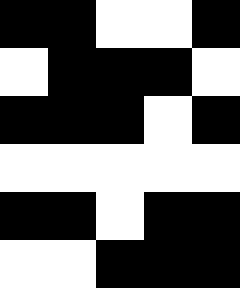[["black", "black", "white", "white", "black"], ["white", "black", "black", "black", "white"], ["black", "black", "black", "white", "black"], ["white", "white", "white", "white", "white"], ["black", "black", "white", "black", "black"], ["white", "white", "black", "black", "black"]]